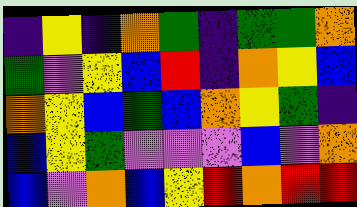[["indigo", "yellow", "indigo", "orange", "green", "indigo", "green", "green", "orange"], ["green", "violet", "yellow", "blue", "red", "indigo", "orange", "yellow", "blue"], ["orange", "yellow", "blue", "green", "blue", "orange", "yellow", "green", "indigo"], ["blue", "yellow", "green", "violet", "violet", "violet", "blue", "violet", "orange"], ["blue", "violet", "orange", "blue", "yellow", "red", "orange", "red", "red"]]